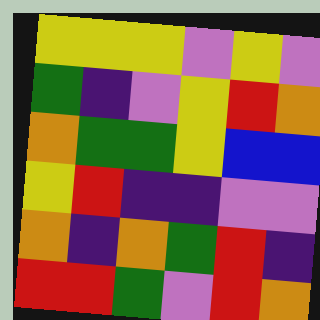[["yellow", "yellow", "yellow", "violet", "yellow", "violet"], ["green", "indigo", "violet", "yellow", "red", "orange"], ["orange", "green", "green", "yellow", "blue", "blue"], ["yellow", "red", "indigo", "indigo", "violet", "violet"], ["orange", "indigo", "orange", "green", "red", "indigo"], ["red", "red", "green", "violet", "red", "orange"]]